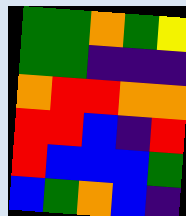[["green", "green", "orange", "green", "yellow"], ["green", "green", "indigo", "indigo", "indigo"], ["orange", "red", "red", "orange", "orange"], ["red", "red", "blue", "indigo", "red"], ["red", "blue", "blue", "blue", "green"], ["blue", "green", "orange", "blue", "indigo"]]